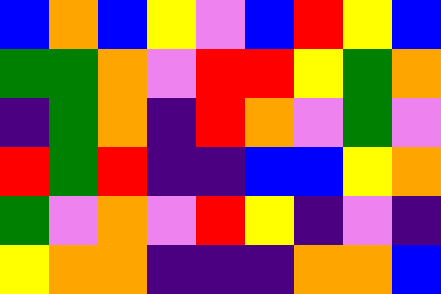[["blue", "orange", "blue", "yellow", "violet", "blue", "red", "yellow", "blue"], ["green", "green", "orange", "violet", "red", "red", "yellow", "green", "orange"], ["indigo", "green", "orange", "indigo", "red", "orange", "violet", "green", "violet"], ["red", "green", "red", "indigo", "indigo", "blue", "blue", "yellow", "orange"], ["green", "violet", "orange", "violet", "red", "yellow", "indigo", "violet", "indigo"], ["yellow", "orange", "orange", "indigo", "indigo", "indigo", "orange", "orange", "blue"]]